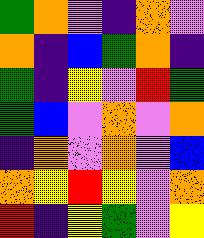[["green", "orange", "violet", "indigo", "orange", "violet"], ["orange", "indigo", "blue", "green", "orange", "indigo"], ["green", "indigo", "yellow", "violet", "red", "green"], ["green", "blue", "violet", "orange", "violet", "orange"], ["indigo", "orange", "violet", "orange", "violet", "blue"], ["orange", "yellow", "red", "yellow", "violet", "orange"], ["red", "indigo", "yellow", "green", "violet", "yellow"]]